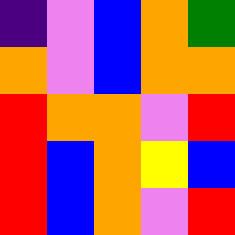[["indigo", "violet", "blue", "orange", "green"], ["orange", "violet", "blue", "orange", "orange"], ["red", "orange", "orange", "violet", "red"], ["red", "blue", "orange", "yellow", "blue"], ["red", "blue", "orange", "violet", "red"]]